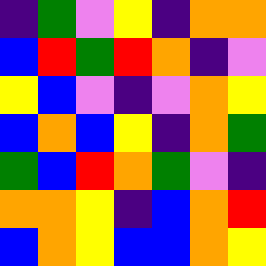[["indigo", "green", "violet", "yellow", "indigo", "orange", "orange"], ["blue", "red", "green", "red", "orange", "indigo", "violet"], ["yellow", "blue", "violet", "indigo", "violet", "orange", "yellow"], ["blue", "orange", "blue", "yellow", "indigo", "orange", "green"], ["green", "blue", "red", "orange", "green", "violet", "indigo"], ["orange", "orange", "yellow", "indigo", "blue", "orange", "red"], ["blue", "orange", "yellow", "blue", "blue", "orange", "yellow"]]